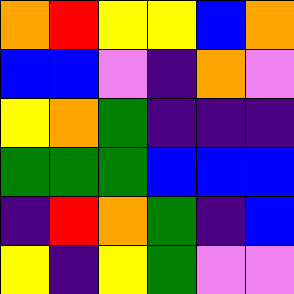[["orange", "red", "yellow", "yellow", "blue", "orange"], ["blue", "blue", "violet", "indigo", "orange", "violet"], ["yellow", "orange", "green", "indigo", "indigo", "indigo"], ["green", "green", "green", "blue", "blue", "blue"], ["indigo", "red", "orange", "green", "indigo", "blue"], ["yellow", "indigo", "yellow", "green", "violet", "violet"]]